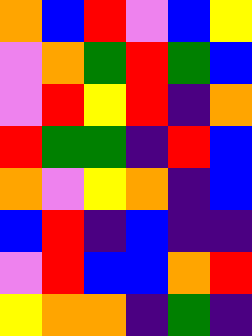[["orange", "blue", "red", "violet", "blue", "yellow"], ["violet", "orange", "green", "red", "green", "blue"], ["violet", "red", "yellow", "red", "indigo", "orange"], ["red", "green", "green", "indigo", "red", "blue"], ["orange", "violet", "yellow", "orange", "indigo", "blue"], ["blue", "red", "indigo", "blue", "indigo", "indigo"], ["violet", "red", "blue", "blue", "orange", "red"], ["yellow", "orange", "orange", "indigo", "green", "indigo"]]